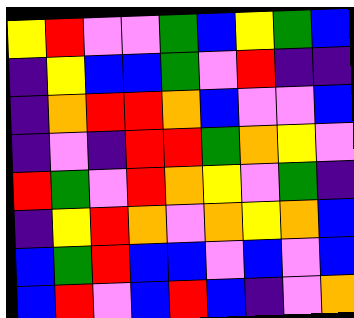[["yellow", "red", "violet", "violet", "green", "blue", "yellow", "green", "blue"], ["indigo", "yellow", "blue", "blue", "green", "violet", "red", "indigo", "indigo"], ["indigo", "orange", "red", "red", "orange", "blue", "violet", "violet", "blue"], ["indigo", "violet", "indigo", "red", "red", "green", "orange", "yellow", "violet"], ["red", "green", "violet", "red", "orange", "yellow", "violet", "green", "indigo"], ["indigo", "yellow", "red", "orange", "violet", "orange", "yellow", "orange", "blue"], ["blue", "green", "red", "blue", "blue", "violet", "blue", "violet", "blue"], ["blue", "red", "violet", "blue", "red", "blue", "indigo", "violet", "orange"]]